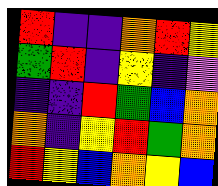[["red", "indigo", "indigo", "orange", "red", "yellow"], ["green", "red", "indigo", "yellow", "indigo", "violet"], ["indigo", "indigo", "red", "green", "blue", "orange"], ["orange", "indigo", "yellow", "red", "green", "orange"], ["red", "yellow", "blue", "orange", "yellow", "blue"]]